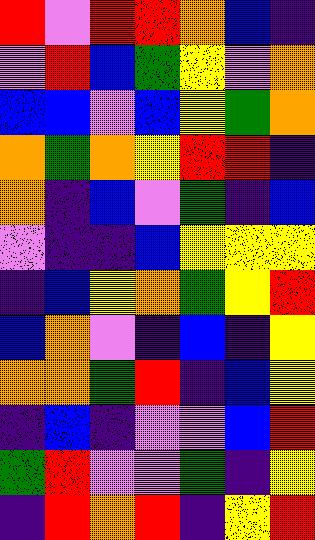[["red", "violet", "red", "red", "orange", "blue", "indigo"], ["violet", "red", "blue", "green", "yellow", "violet", "orange"], ["blue", "blue", "violet", "blue", "yellow", "green", "orange"], ["orange", "green", "orange", "yellow", "red", "red", "indigo"], ["orange", "indigo", "blue", "violet", "green", "indigo", "blue"], ["violet", "indigo", "indigo", "blue", "yellow", "yellow", "yellow"], ["indigo", "blue", "yellow", "orange", "green", "yellow", "red"], ["blue", "orange", "violet", "indigo", "blue", "indigo", "yellow"], ["orange", "orange", "green", "red", "indigo", "blue", "yellow"], ["indigo", "blue", "indigo", "violet", "violet", "blue", "red"], ["green", "red", "violet", "violet", "green", "indigo", "yellow"], ["indigo", "red", "orange", "red", "indigo", "yellow", "red"]]